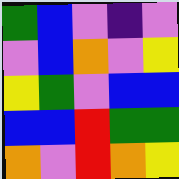[["green", "blue", "violet", "indigo", "violet"], ["violet", "blue", "orange", "violet", "yellow"], ["yellow", "green", "violet", "blue", "blue"], ["blue", "blue", "red", "green", "green"], ["orange", "violet", "red", "orange", "yellow"]]